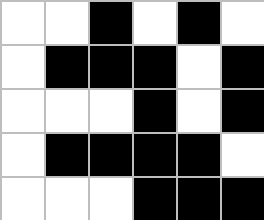[["white", "white", "black", "white", "black", "white"], ["white", "black", "black", "black", "white", "black"], ["white", "white", "white", "black", "white", "black"], ["white", "black", "black", "black", "black", "white"], ["white", "white", "white", "black", "black", "black"]]